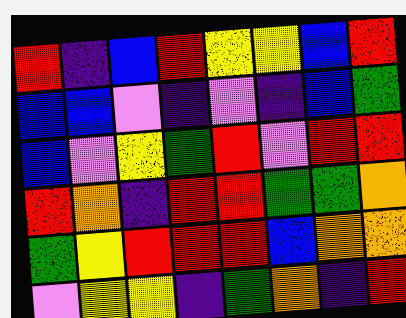[["red", "indigo", "blue", "red", "yellow", "yellow", "blue", "red"], ["blue", "blue", "violet", "indigo", "violet", "indigo", "blue", "green"], ["blue", "violet", "yellow", "green", "red", "violet", "red", "red"], ["red", "orange", "indigo", "red", "red", "green", "green", "orange"], ["green", "yellow", "red", "red", "red", "blue", "orange", "orange"], ["violet", "yellow", "yellow", "indigo", "green", "orange", "indigo", "red"]]